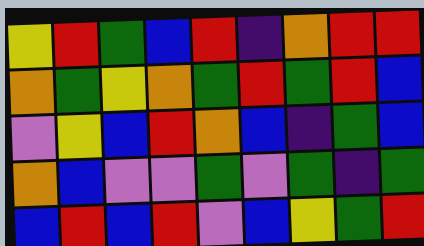[["yellow", "red", "green", "blue", "red", "indigo", "orange", "red", "red"], ["orange", "green", "yellow", "orange", "green", "red", "green", "red", "blue"], ["violet", "yellow", "blue", "red", "orange", "blue", "indigo", "green", "blue"], ["orange", "blue", "violet", "violet", "green", "violet", "green", "indigo", "green"], ["blue", "red", "blue", "red", "violet", "blue", "yellow", "green", "red"]]